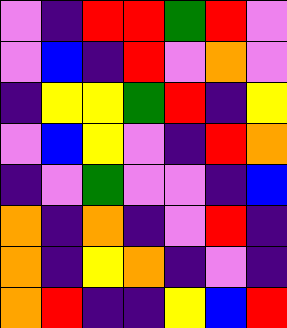[["violet", "indigo", "red", "red", "green", "red", "violet"], ["violet", "blue", "indigo", "red", "violet", "orange", "violet"], ["indigo", "yellow", "yellow", "green", "red", "indigo", "yellow"], ["violet", "blue", "yellow", "violet", "indigo", "red", "orange"], ["indigo", "violet", "green", "violet", "violet", "indigo", "blue"], ["orange", "indigo", "orange", "indigo", "violet", "red", "indigo"], ["orange", "indigo", "yellow", "orange", "indigo", "violet", "indigo"], ["orange", "red", "indigo", "indigo", "yellow", "blue", "red"]]